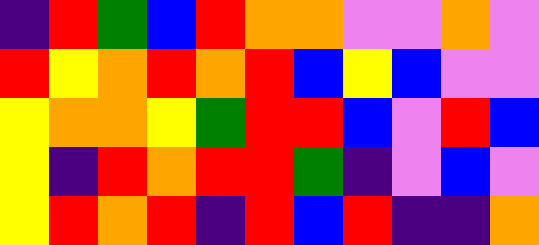[["indigo", "red", "green", "blue", "red", "orange", "orange", "violet", "violet", "orange", "violet"], ["red", "yellow", "orange", "red", "orange", "red", "blue", "yellow", "blue", "violet", "violet"], ["yellow", "orange", "orange", "yellow", "green", "red", "red", "blue", "violet", "red", "blue"], ["yellow", "indigo", "red", "orange", "red", "red", "green", "indigo", "violet", "blue", "violet"], ["yellow", "red", "orange", "red", "indigo", "red", "blue", "red", "indigo", "indigo", "orange"]]